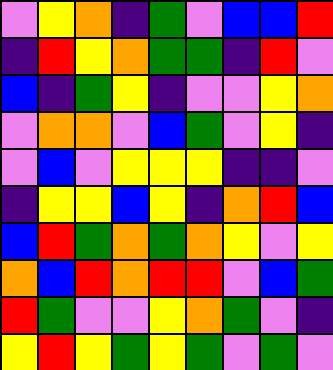[["violet", "yellow", "orange", "indigo", "green", "violet", "blue", "blue", "red"], ["indigo", "red", "yellow", "orange", "green", "green", "indigo", "red", "violet"], ["blue", "indigo", "green", "yellow", "indigo", "violet", "violet", "yellow", "orange"], ["violet", "orange", "orange", "violet", "blue", "green", "violet", "yellow", "indigo"], ["violet", "blue", "violet", "yellow", "yellow", "yellow", "indigo", "indigo", "violet"], ["indigo", "yellow", "yellow", "blue", "yellow", "indigo", "orange", "red", "blue"], ["blue", "red", "green", "orange", "green", "orange", "yellow", "violet", "yellow"], ["orange", "blue", "red", "orange", "red", "red", "violet", "blue", "green"], ["red", "green", "violet", "violet", "yellow", "orange", "green", "violet", "indigo"], ["yellow", "red", "yellow", "green", "yellow", "green", "violet", "green", "violet"]]